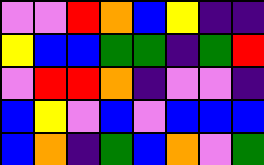[["violet", "violet", "red", "orange", "blue", "yellow", "indigo", "indigo"], ["yellow", "blue", "blue", "green", "green", "indigo", "green", "red"], ["violet", "red", "red", "orange", "indigo", "violet", "violet", "indigo"], ["blue", "yellow", "violet", "blue", "violet", "blue", "blue", "blue"], ["blue", "orange", "indigo", "green", "blue", "orange", "violet", "green"]]